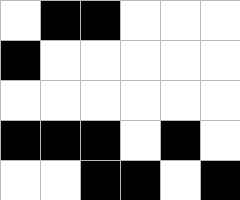[["white", "black", "black", "white", "white", "white"], ["black", "white", "white", "white", "white", "white"], ["white", "white", "white", "white", "white", "white"], ["black", "black", "black", "white", "black", "white"], ["white", "white", "black", "black", "white", "black"]]